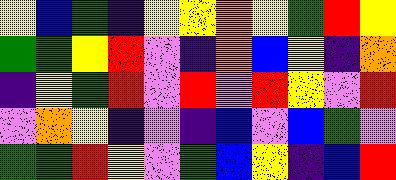[["yellow", "blue", "green", "indigo", "yellow", "yellow", "orange", "yellow", "green", "red", "yellow"], ["green", "green", "yellow", "red", "violet", "indigo", "orange", "blue", "yellow", "indigo", "orange"], ["indigo", "yellow", "green", "red", "violet", "red", "violet", "red", "yellow", "violet", "red"], ["violet", "orange", "yellow", "indigo", "violet", "indigo", "blue", "violet", "blue", "green", "violet"], ["green", "green", "red", "yellow", "violet", "green", "blue", "yellow", "indigo", "blue", "red"]]